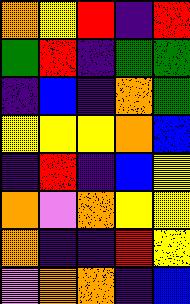[["orange", "yellow", "red", "indigo", "red"], ["green", "red", "indigo", "green", "green"], ["indigo", "blue", "indigo", "orange", "green"], ["yellow", "yellow", "yellow", "orange", "blue"], ["indigo", "red", "indigo", "blue", "yellow"], ["orange", "violet", "orange", "yellow", "yellow"], ["orange", "indigo", "indigo", "red", "yellow"], ["violet", "orange", "orange", "indigo", "blue"]]